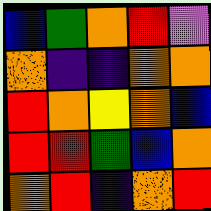[["blue", "green", "orange", "red", "violet"], ["orange", "indigo", "indigo", "orange", "orange"], ["red", "orange", "yellow", "orange", "blue"], ["red", "red", "green", "blue", "orange"], ["orange", "red", "indigo", "orange", "red"]]